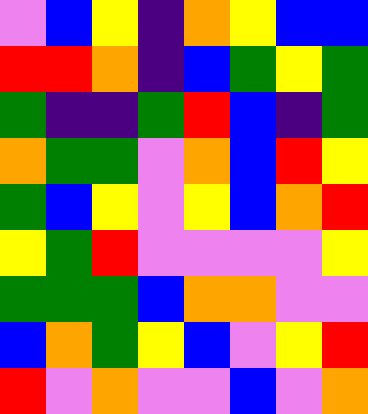[["violet", "blue", "yellow", "indigo", "orange", "yellow", "blue", "blue"], ["red", "red", "orange", "indigo", "blue", "green", "yellow", "green"], ["green", "indigo", "indigo", "green", "red", "blue", "indigo", "green"], ["orange", "green", "green", "violet", "orange", "blue", "red", "yellow"], ["green", "blue", "yellow", "violet", "yellow", "blue", "orange", "red"], ["yellow", "green", "red", "violet", "violet", "violet", "violet", "yellow"], ["green", "green", "green", "blue", "orange", "orange", "violet", "violet"], ["blue", "orange", "green", "yellow", "blue", "violet", "yellow", "red"], ["red", "violet", "orange", "violet", "violet", "blue", "violet", "orange"]]